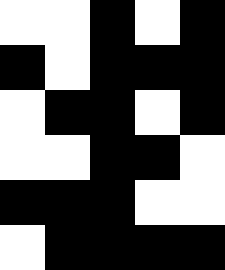[["white", "white", "black", "white", "black"], ["black", "white", "black", "black", "black"], ["white", "black", "black", "white", "black"], ["white", "white", "black", "black", "white"], ["black", "black", "black", "white", "white"], ["white", "black", "black", "black", "black"]]